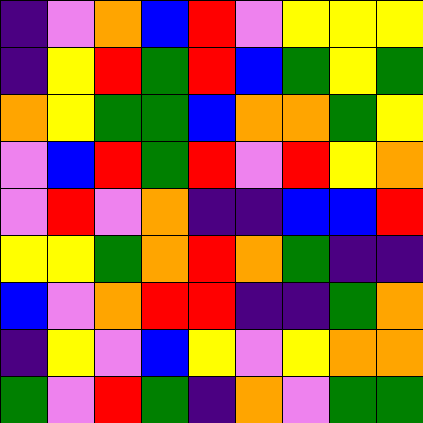[["indigo", "violet", "orange", "blue", "red", "violet", "yellow", "yellow", "yellow"], ["indigo", "yellow", "red", "green", "red", "blue", "green", "yellow", "green"], ["orange", "yellow", "green", "green", "blue", "orange", "orange", "green", "yellow"], ["violet", "blue", "red", "green", "red", "violet", "red", "yellow", "orange"], ["violet", "red", "violet", "orange", "indigo", "indigo", "blue", "blue", "red"], ["yellow", "yellow", "green", "orange", "red", "orange", "green", "indigo", "indigo"], ["blue", "violet", "orange", "red", "red", "indigo", "indigo", "green", "orange"], ["indigo", "yellow", "violet", "blue", "yellow", "violet", "yellow", "orange", "orange"], ["green", "violet", "red", "green", "indigo", "orange", "violet", "green", "green"]]